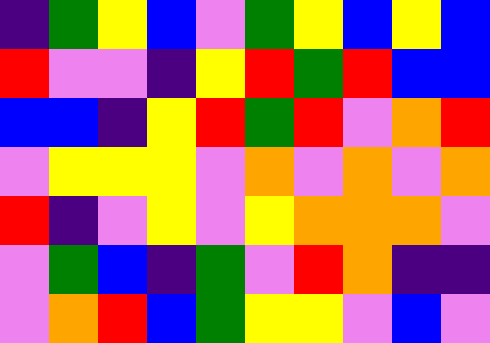[["indigo", "green", "yellow", "blue", "violet", "green", "yellow", "blue", "yellow", "blue"], ["red", "violet", "violet", "indigo", "yellow", "red", "green", "red", "blue", "blue"], ["blue", "blue", "indigo", "yellow", "red", "green", "red", "violet", "orange", "red"], ["violet", "yellow", "yellow", "yellow", "violet", "orange", "violet", "orange", "violet", "orange"], ["red", "indigo", "violet", "yellow", "violet", "yellow", "orange", "orange", "orange", "violet"], ["violet", "green", "blue", "indigo", "green", "violet", "red", "orange", "indigo", "indigo"], ["violet", "orange", "red", "blue", "green", "yellow", "yellow", "violet", "blue", "violet"]]